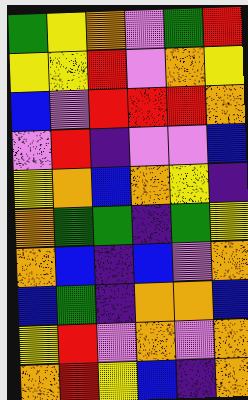[["green", "yellow", "orange", "violet", "green", "red"], ["yellow", "yellow", "red", "violet", "orange", "yellow"], ["blue", "violet", "red", "red", "red", "orange"], ["violet", "red", "indigo", "violet", "violet", "blue"], ["yellow", "orange", "blue", "orange", "yellow", "indigo"], ["orange", "green", "green", "indigo", "green", "yellow"], ["orange", "blue", "indigo", "blue", "violet", "orange"], ["blue", "green", "indigo", "orange", "orange", "blue"], ["yellow", "red", "violet", "orange", "violet", "orange"], ["orange", "red", "yellow", "blue", "indigo", "orange"]]